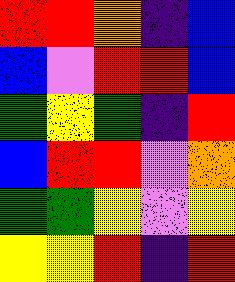[["red", "red", "orange", "indigo", "blue"], ["blue", "violet", "red", "red", "blue"], ["green", "yellow", "green", "indigo", "red"], ["blue", "red", "red", "violet", "orange"], ["green", "green", "yellow", "violet", "yellow"], ["yellow", "yellow", "red", "indigo", "red"]]